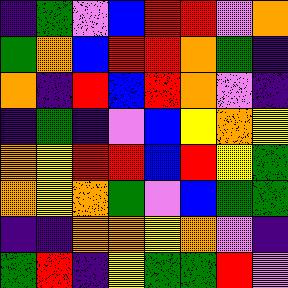[["indigo", "green", "violet", "blue", "red", "red", "violet", "orange"], ["green", "orange", "blue", "red", "red", "orange", "green", "indigo"], ["orange", "indigo", "red", "blue", "red", "orange", "violet", "indigo"], ["indigo", "green", "indigo", "violet", "blue", "yellow", "orange", "yellow"], ["orange", "yellow", "red", "red", "blue", "red", "yellow", "green"], ["orange", "yellow", "orange", "green", "violet", "blue", "green", "green"], ["indigo", "indigo", "orange", "orange", "yellow", "orange", "violet", "indigo"], ["green", "red", "indigo", "yellow", "green", "green", "red", "violet"]]